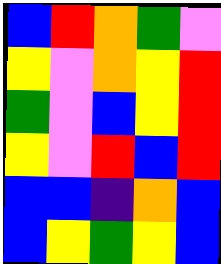[["blue", "red", "orange", "green", "violet"], ["yellow", "violet", "orange", "yellow", "red"], ["green", "violet", "blue", "yellow", "red"], ["yellow", "violet", "red", "blue", "red"], ["blue", "blue", "indigo", "orange", "blue"], ["blue", "yellow", "green", "yellow", "blue"]]